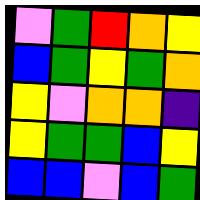[["violet", "green", "red", "orange", "yellow"], ["blue", "green", "yellow", "green", "orange"], ["yellow", "violet", "orange", "orange", "indigo"], ["yellow", "green", "green", "blue", "yellow"], ["blue", "blue", "violet", "blue", "green"]]